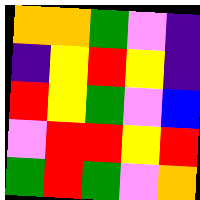[["orange", "orange", "green", "violet", "indigo"], ["indigo", "yellow", "red", "yellow", "indigo"], ["red", "yellow", "green", "violet", "blue"], ["violet", "red", "red", "yellow", "red"], ["green", "red", "green", "violet", "orange"]]